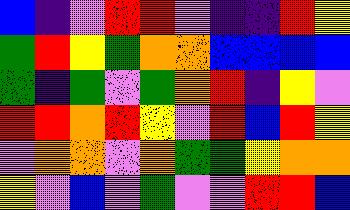[["blue", "indigo", "violet", "red", "red", "violet", "indigo", "indigo", "red", "yellow"], ["green", "red", "yellow", "green", "orange", "orange", "blue", "blue", "blue", "blue"], ["green", "indigo", "green", "violet", "green", "orange", "red", "indigo", "yellow", "violet"], ["red", "red", "orange", "red", "yellow", "violet", "red", "blue", "red", "yellow"], ["violet", "orange", "orange", "violet", "orange", "green", "green", "yellow", "orange", "orange"], ["yellow", "violet", "blue", "violet", "green", "violet", "violet", "red", "red", "blue"]]